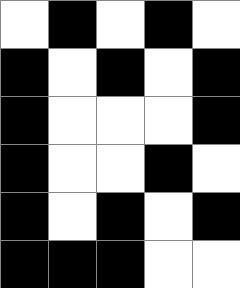[["white", "black", "white", "black", "white"], ["black", "white", "black", "white", "black"], ["black", "white", "white", "white", "black"], ["black", "white", "white", "black", "white"], ["black", "white", "black", "white", "black"], ["black", "black", "black", "white", "white"]]